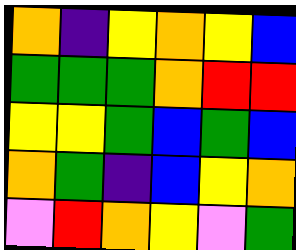[["orange", "indigo", "yellow", "orange", "yellow", "blue"], ["green", "green", "green", "orange", "red", "red"], ["yellow", "yellow", "green", "blue", "green", "blue"], ["orange", "green", "indigo", "blue", "yellow", "orange"], ["violet", "red", "orange", "yellow", "violet", "green"]]